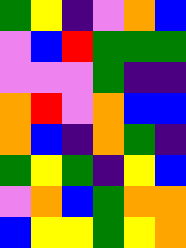[["green", "yellow", "indigo", "violet", "orange", "blue"], ["violet", "blue", "red", "green", "green", "green"], ["violet", "violet", "violet", "green", "indigo", "indigo"], ["orange", "red", "violet", "orange", "blue", "blue"], ["orange", "blue", "indigo", "orange", "green", "indigo"], ["green", "yellow", "green", "indigo", "yellow", "blue"], ["violet", "orange", "blue", "green", "orange", "orange"], ["blue", "yellow", "yellow", "green", "yellow", "orange"]]